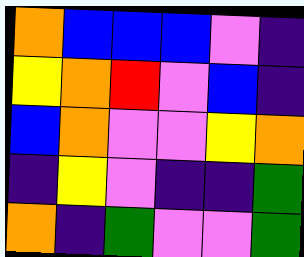[["orange", "blue", "blue", "blue", "violet", "indigo"], ["yellow", "orange", "red", "violet", "blue", "indigo"], ["blue", "orange", "violet", "violet", "yellow", "orange"], ["indigo", "yellow", "violet", "indigo", "indigo", "green"], ["orange", "indigo", "green", "violet", "violet", "green"]]